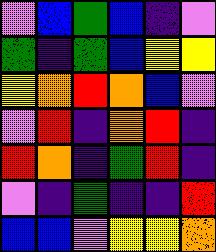[["violet", "blue", "green", "blue", "indigo", "violet"], ["green", "indigo", "green", "blue", "yellow", "yellow"], ["yellow", "orange", "red", "orange", "blue", "violet"], ["violet", "red", "indigo", "orange", "red", "indigo"], ["red", "orange", "indigo", "green", "red", "indigo"], ["violet", "indigo", "green", "indigo", "indigo", "red"], ["blue", "blue", "violet", "yellow", "yellow", "orange"]]